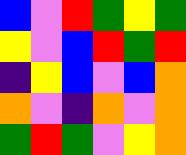[["blue", "violet", "red", "green", "yellow", "green"], ["yellow", "violet", "blue", "red", "green", "red"], ["indigo", "yellow", "blue", "violet", "blue", "orange"], ["orange", "violet", "indigo", "orange", "violet", "orange"], ["green", "red", "green", "violet", "yellow", "orange"]]